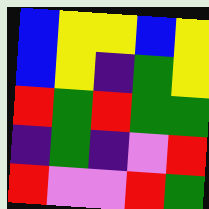[["blue", "yellow", "yellow", "blue", "yellow"], ["blue", "yellow", "indigo", "green", "yellow"], ["red", "green", "red", "green", "green"], ["indigo", "green", "indigo", "violet", "red"], ["red", "violet", "violet", "red", "green"]]